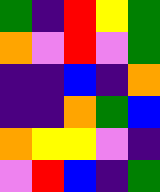[["green", "indigo", "red", "yellow", "green"], ["orange", "violet", "red", "violet", "green"], ["indigo", "indigo", "blue", "indigo", "orange"], ["indigo", "indigo", "orange", "green", "blue"], ["orange", "yellow", "yellow", "violet", "indigo"], ["violet", "red", "blue", "indigo", "green"]]